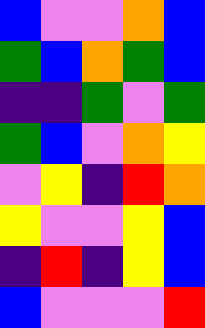[["blue", "violet", "violet", "orange", "blue"], ["green", "blue", "orange", "green", "blue"], ["indigo", "indigo", "green", "violet", "green"], ["green", "blue", "violet", "orange", "yellow"], ["violet", "yellow", "indigo", "red", "orange"], ["yellow", "violet", "violet", "yellow", "blue"], ["indigo", "red", "indigo", "yellow", "blue"], ["blue", "violet", "violet", "violet", "red"]]